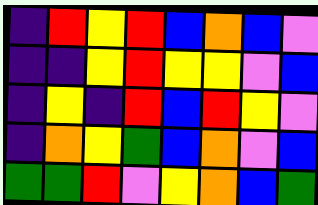[["indigo", "red", "yellow", "red", "blue", "orange", "blue", "violet"], ["indigo", "indigo", "yellow", "red", "yellow", "yellow", "violet", "blue"], ["indigo", "yellow", "indigo", "red", "blue", "red", "yellow", "violet"], ["indigo", "orange", "yellow", "green", "blue", "orange", "violet", "blue"], ["green", "green", "red", "violet", "yellow", "orange", "blue", "green"]]